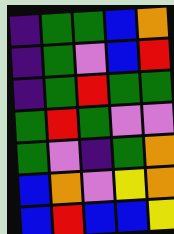[["indigo", "green", "green", "blue", "orange"], ["indigo", "green", "violet", "blue", "red"], ["indigo", "green", "red", "green", "green"], ["green", "red", "green", "violet", "violet"], ["green", "violet", "indigo", "green", "orange"], ["blue", "orange", "violet", "yellow", "orange"], ["blue", "red", "blue", "blue", "yellow"]]